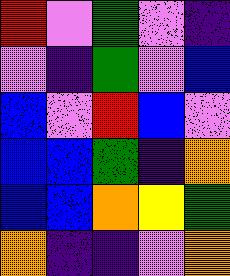[["red", "violet", "green", "violet", "indigo"], ["violet", "indigo", "green", "violet", "blue"], ["blue", "violet", "red", "blue", "violet"], ["blue", "blue", "green", "indigo", "orange"], ["blue", "blue", "orange", "yellow", "green"], ["orange", "indigo", "indigo", "violet", "orange"]]